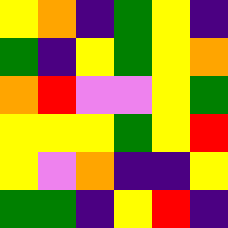[["yellow", "orange", "indigo", "green", "yellow", "indigo"], ["green", "indigo", "yellow", "green", "yellow", "orange"], ["orange", "red", "violet", "violet", "yellow", "green"], ["yellow", "yellow", "yellow", "green", "yellow", "red"], ["yellow", "violet", "orange", "indigo", "indigo", "yellow"], ["green", "green", "indigo", "yellow", "red", "indigo"]]